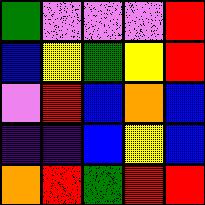[["green", "violet", "violet", "violet", "red"], ["blue", "yellow", "green", "yellow", "red"], ["violet", "red", "blue", "orange", "blue"], ["indigo", "indigo", "blue", "yellow", "blue"], ["orange", "red", "green", "red", "red"]]